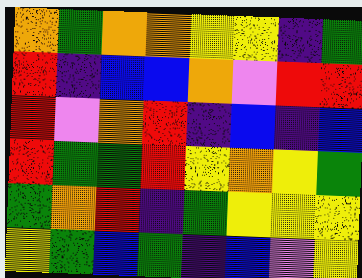[["orange", "green", "orange", "orange", "yellow", "yellow", "indigo", "green"], ["red", "indigo", "blue", "blue", "orange", "violet", "red", "red"], ["red", "violet", "orange", "red", "indigo", "blue", "indigo", "blue"], ["red", "green", "green", "red", "yellow", "orange", "yellow", "green"], ["green", "orange", "red", "indigo", "green", "yellow", "yellow", "yellow"], ["yellow", "green", "blue", "green", "indigo", "blue", "violet", "yellow"]]